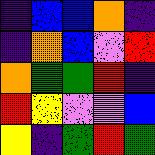[["indigo", "blue", "blue", "orange", "indigo"], ["indigo", "orange", "blue", "violet", "red"], ["orange", "green", "green", "red", "indigo"], ["red", "yellow", "violet", "violet", "blue"], ["yellow", "indigo", "green", "red", "green"]]